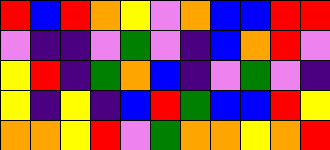[["red", "blue", "red", "orange", "yellow", "violet", "orange", "blue", "blue", "red", "red"], ["violet", "indigo", "indigo", "violet", "green", "violet", "indigo", "blue", "orange", "red", "violet"], ["yellow", "red", "indigo", "green", "orange", "blue", "indigo", "violet", "green", "violet", "indigo"], ["yellow", "indigo", "yellow", "indigo", "blue", "red", "green", "blue", "blue", "red", "yellow"], ["orange", "orange", "yellow", "red", "violet", "green", "orange", "orange", "yellow", "orange", "red"]]